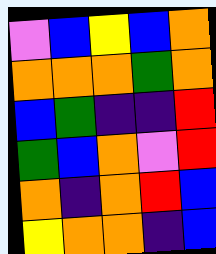[["violet", "blue", "yellow", "blue", "orange"], ["orange", "orange", "orange", "green", "orange"], ["blue", "green", "indigo", "indigo", "red"], ["green", "blue", "orange", "violet", "red"], ["orange", "indigo", "orange", "red", "blue"], ["yellow", "orange", "orange", "indigo", "blue"]]